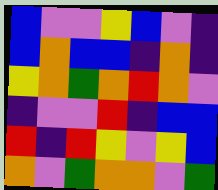[["blue", "violet", "violet", "yellow", "blue", "violet", "indigo"], ["blue", "orange", "blue", "blue", "indigo", "orange", "indigo"], ["yellow", "orange", "green", "orange", "red", "orange", "violet"], ["indigo", "violet", "violet", "red", "indigo", "blue", "blue"], ["red", "indigo", "red", "yellow", "violet", "yellow", "blue"], ["orange", "violet", "green", "orange", "orange", "violet", "green"]]